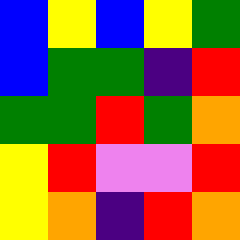[["blue", "yellow", "blue", "yellow", "green"], ["blue", "green", "green", "indigo", "red"], ["green", "green", "red", "green", "orange"], ["yellow", "red", "violet", "violet", "red"], ["yellow", "orange", "indigo", "red", "orange"]]